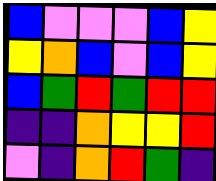[["blue", "violet", "violet", "violet", "blue", "yellow"], ["yellow", "orange", "blue", "violet", "blue", "yellow"], ["blue", "green", "red", "green", "red", "red"], ["indigo", "indigo", "orange", "yellow", "yellow", "red"], ["violet", "indigo", "orange", "red", "green", "indigo"]]